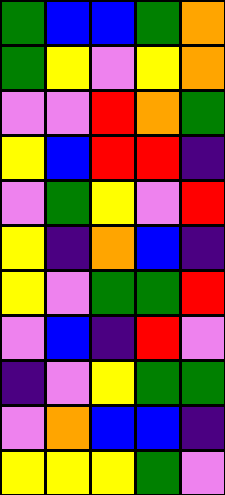[["green", "blue", "blue", "green", "orange"], ["green", "yellow", "violet", "yellow", "orange"], ["violet", "violet", "red", "orange", "green"], ["yellow", "blue", "red", "red", "indigo"], ["violet", "green", "yellow", "violet", "red"], ["yellow", "indigo", "orange", "blue", "indigo"], ["yellow", "violet", "green", "green", "red"], ["violet", "blue", "indigo", "red", "violet"], ["indigo", "violet", "yellow", "green", "green"], ["violet", "orange", "blue", "blue", "indigo"], ["yellow", "yellow", "yellow", "green", "violet"]]